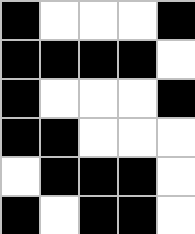[["black", "white", "white", "white", "black"], ["black", "black", "black", "black", "white"], ["black", "white", "white", "white", "black"], ["black", "black", "white", "white", "white"], ["white", "black", "black", "black", "white"], ["black", "white", "black", "black", "white"]]